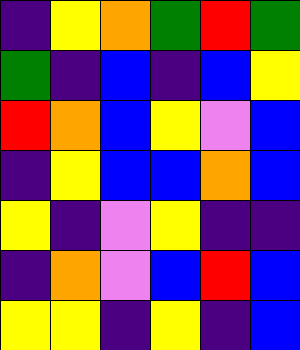[["indigo", "yellow", "orange", "green", "red", "green"], ["green", "indigo", "blue", "indigo", "blue", "yellow"], ["red", "orange", "blue", "yellow", "violet", "blue"], ["indigo", "yellow", "blue", "blue", "orange", "blue"], ["yellow", "indigo", "violet", "yellow", "indigo", "indigo"], ["indigo", "orange", "violet", "blue", "red", "blue"], ["yellow", "yellow", "indigo", "yellow", "indigo", "blue"]]